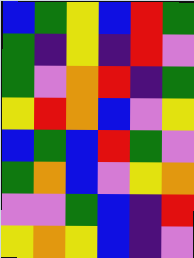[["blue", "green", "yellow", "blue", "red", "green"], ["green", "indigo", "yellow", "indigo", "red", "violet"], ["green", "violet", "orange", "red", "indigo", "green"], ["yellow", "red", "orange", "blue", "violet", "yellow"], ["blue", "green", "blue", "red", "green", "violet"], ["green", "orange", "blue", "violet", "yellow", "orange"], ["violet", "violet", "green", "blue", "indigo", "red"], ["yellow", "orange", "yellow", "blue", "indigo", "violet"]]